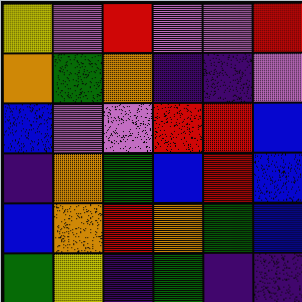[["yellow", "violet", "red", "violet", "violet", "red"], ["orange", "green", "orange", "indigo", "indigo", "violet"], ["blue", "violet", "violet", "red", "red", "blue"], ["indigo", "orange", "green", "blue", "red", "blue"], ["blue", "orange", "red", "orange", "green", "blue"], ["green", "yellow", "indigo", "green", "indigo", "indigo"]]